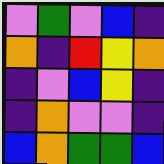[["violet", "green", "violet", "blue", "indigo"], ["orange", "indigo", "red", "yellow", "orange"], ["indigo", "violet", "blue", "yellow", "indigo"], ["indigo", "orange", "violet", "violet", "indigo"], ["blue", "orange", "green", "green", "blue"]]